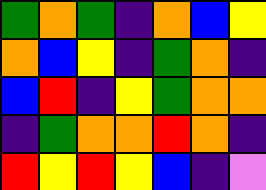[["green", "orange", "green", "indigo", "orange", "blue", "yellow"], ["orange", "blue", "yellow", "indigo", "green", "orange", "indigo"], ["blue", "red", "indigo", "yellow", "green", "orange", "orange"], ["indigo", "green", "orange", "orange", "red", "orange", "indigo"], ["red", "yellow", "red", "yellow", "blue", "indigo", "violet"]]